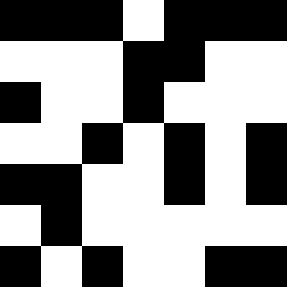[["black", "black", "black", "white", "black", "black", "black"], ["white", "white", "white", "black", "black", "white", "white"], ["black", "white", "white", "black", "white", "white", "white"], ["white", "white", "black", "white", "black", "white", "black"], ["black", "black", "white", "white", "black", "white", "black"], ["white", "black", "white", "white", "white", "white", "white"], ["black", "white", "black", "white", "white", "black", "black"]]